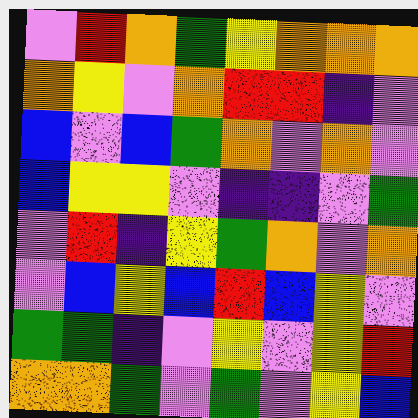[["violet", "red", "orange", "green", "yellow", "orange", "orange", "orange"], ["orange", "yellow", "violet", "orange", "red", "red", "indigo", "violet"], ["blue", "violet", "blue", "green", "orange", "violet", "orange", "violet"], ["blue", "yellow", "yellow", "violet", "indigo", "indigo", "violet", "green"], ["violet", "red", "indigo", "yellow", "green", "orange", "violet", "orange"], ["violet", "blue", "yellow", "blue", "red", "blue", "yellow", "violet"], ["green", "green", "indigo", "violet", "yellow", "violet", "yellow", "red"], ["orange", "orange", "green", "violet", "green", "violet", "yellow", "blue"]]